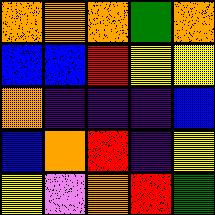[["orange", "orange", "orange", "green", "orange"], ["blue", "blue", "red", "yellow", "yellow"], ["orange", "indigo", "indigo", "indigo", "blue"], ["blue", "orange", "red", "indigo", "yellow"], ["yellow", "violet", "orange", "red", "green"]]